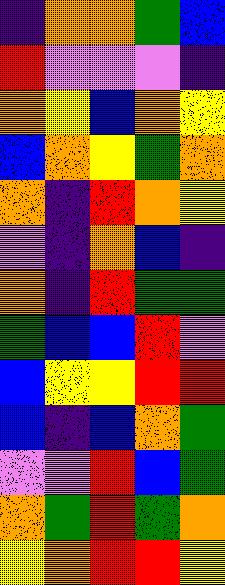[["indigo", "orange", "orange", "green", "blue"], ["red", "violet", "violet", "violet", "indigo"], ["orange", "yellow", "blue", "orange", "yellow"], ["blue", "orange", "yellow", "green", "orange"], ["orange", "indigo", "red", "orange", "yellow"], ["violet", "indigo", "orange", "blue", "indigo"], ["orange", "indigo", "red", "green", "green"], ["green", "blue", "blue", "red", "violet"], ["blue", "yellow", "yellow", "red", "red"], ["blue", "indigo", "blue", "orange", "green"], ["violet", "violet", "red", "blue", "green"], ["orange", "green", "red", "green", "orange"], ["yellow", "orange", "red", "red", "yellow"]]